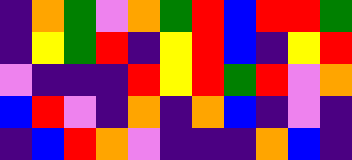[["indigo", "orange", "green", "violet", "orange", "green", "red", "blue", "red", "red", "green"], ["indigo", "yellow", "green", "red", "indigo", "yellow", "red", "blue", "indigo", "yellow", "red"], ["violet", "indigo", "indigo", "indigo", "red", "yellow", "red", "green", "red", "violet", "orange"], ["blue", "red", "violet", "indigo", "orange", "indigo", "orange", "blue", "indigo", "violet", "indigo"], ["indigo", "blue", "red", "orange", "violet", "indigo", "indigo", "indigo", "orange", "blue", "indigo"]]